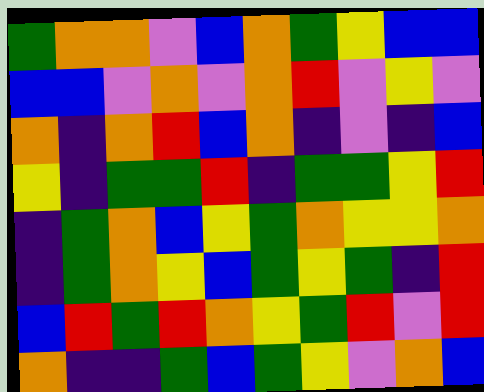[["green", "orange", "orange", "violet", "blue", "orange", "green", "yellow", "blue", "blue"], ["blue", "blue", "violet", "orange", "violet", "orange", "red", "violet", "yellow", "violet"], ["orange", "indigo", "orange", "red", "blue", "orange", "indigo", "violet", "indigo", "blue"], ["yellow", "indigo", "green", "green", "red", "indigo", "green", "green", "yellow", "red"], ["indigo", "green", "orange", "blue", "yellow", "green", "orange", "yellow", "yellow", "orange"], ["indigo", "green", "orange", "yellow", "blue", "green", "yellow", "green", "indigo", "red"], ["blue", "red", "green", "red", "orange", "yellow", "green", "red", "violet", "red"], ["orange", "indigo", "indigo", "green", "blue", "green", "yellow", "violet", "orange", "blue"]]